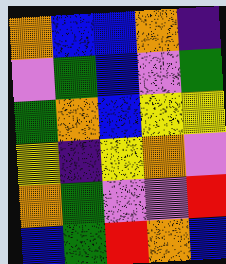[["orange", "blue", "blue", "orange", "indigo"], ["violet", "green", "blue", "violet", "green"], ["green", "orange", "blue", "yellow", "yellow"], ["yellow", "indigo", "yellow", "orange", "violet"], ["orange", "green", "violet", "violet", "red"], ["blue", "green", "red", "orange", "blue"]]